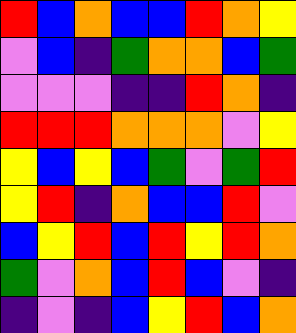[["red", "blue", "orange", "blue", "blue", "red", "orange", "yellow"], ["violet", "blue", "indigo", "green", "orange", "orange", "blue", "green"], ["violet", "violet", "violet", "indigo", "indigo", "red", "orange", "indigo"], ["red", "red", "red", "orange", "orange", "orange", "violet", "yellow"], ["yellow", "blue", "yellow", "blue", "green", "violet", "green", "red"], ["yellow", "red", "indigo", "orange", "blue", "blue", "red", "violet"], ["blue", "yellow", "red", "blue", "red", "yellow", "red", "orange"], ["green", "violet", "orange", "blue", "red", "blue", "violet", "indigo"], ["indigo", "violet", "indigo", "blue", "yellow", "red", "blue", "orange"]]